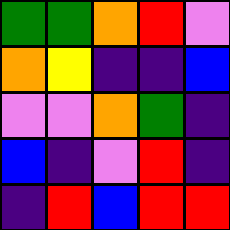[["green", "green", "orange", "red", "violet"], ["orange", "yellow", "indigo", "indigo", "blue"], ["violet", "violet", "orange", "green", "indigo"], ["blue", "indigo", "violet", "red", "indigo"], ["indigo", "red", "blue", "red", "red"]]